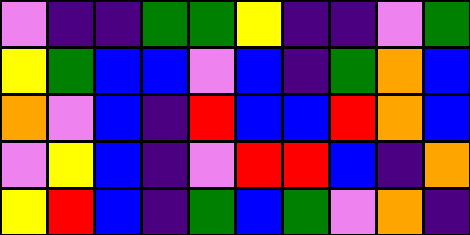[["violet", "indigo", "indigo", "green", "green", "yellow", "indigo", "indigo", "violet", "green"], ["yellow", "green", "blue", "blue", "violet", "blue", "indigo", "green", "orange", "blue"], ["orange", "violet", "blue", "indigo", "red", "blue", "blue", "red", "orange", "blue"], ["violet", "yellow", "blue", "indigo", "violet", "red", "red", "blue", "indigo", "orange"], ["yellow", "red", "blue", "indigo", "green", "blue", "green", "violet", "orange", "indigo"]]